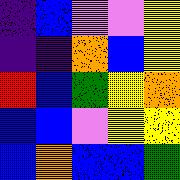[["indigo", "blue", "violet", "violet", "yellow"], ["indigo", "indigo", "orange", "blue", "yellow"], ["red", "blue", "green", "yellow", "orange"], ["blue", "blue", "violet", "yellow", "yellow"], ["blue", "orange", "blue", "blue", "green"]]